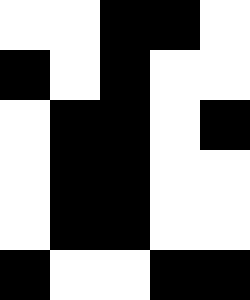[["white", "white", "black", "black", "white"], ["black", "white", "black", "white", "white"], ["white", "black", "black", "white", "black"], ["white", "black", "black", "white", "white"], ["white", "black", "black", "white", "white"], ["black", "white", "white", "black", "black"]]